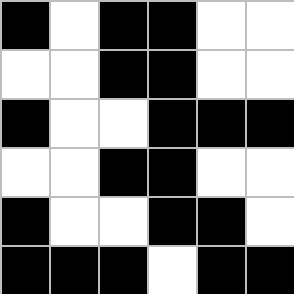[["black", "white", "black", "black", "white", "white"], ["white", "white", "black", "black", "white", "white"], ["black", "white", "white", "black", "black", "black"], ["white", "white", "black", "black", "white", "white"], ["black", "white", "white", "black", "black", "white"], ["black", "black", "black", "white", "black", "black"]]